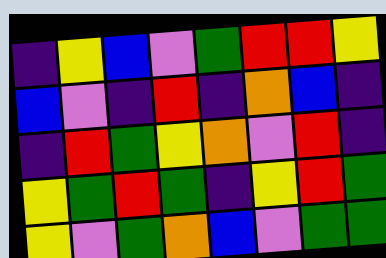[["indigo", "yellow", "blue", "violet", "green", "red", "red", "yellow"], ["blue", "violet", "indigo", "red", "indigo", "orange", "blue", "indigo"], ["indigo", "red", "green", "yellow", "orange", "violet", "red", "indigo"], ["yellow", "green", "red", "green", "indigo", "yellow", "red", "green"], ["yellow", "violet", "green", "orange", "blue", "violet", "green", "green"]]